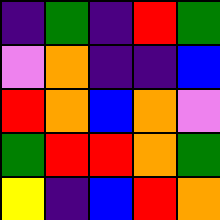[["indigo", "green", "indigo", "red", "green"], ["violet", "orange", "indigo", "indigo", "blue"], ["red", "orange", "blue", "orange", "violet"], ["green", "red", "red", "orange", "green"], ["yellow", "indigo", "blue", "red", "orange"]]